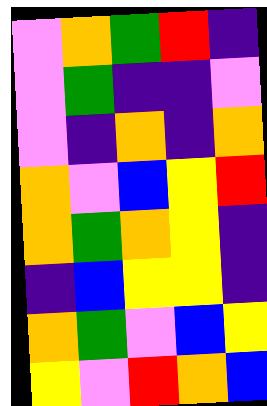[["violet", "orange", "green", "red", "indigo"], ["violet", "green", "indigo", "indigo", "violet"], ["violet", "indigo", "orange", "indigo", "orange"], ["orange", "violet", "blue", "yellow", "red"], ["orange", "green", "orange", "yellow", "indigo"], ["indigo", "blue", "yellow", "yellow", "indigo"], ["orange", "green", "violet", "blue", "yellow"], ["yellow", "violet", "red", "orange", "blue"]]